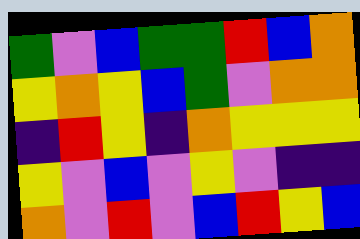[["green", "violet", "blue", "green", "green", "red", "blue", "orange"], ["yellow", "orange", "yellow", "blue", "green", "violet", "orange", "orange"], ["indigo", "red", "yellow", "indigo", "orange", "yellow", "yellow", "yellow"], ["yellow", "violet", "blue", "violet", "yellow", "violet", "indigo", "indigo"], ["orange", "violet", "red", "violet", "blue", "red", "yellow", "blue"]]